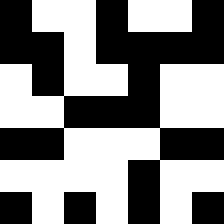[["black", "white", "white", "black", "white", "white", "black"], ["black", "black", "white", "black", "black", "black", "black"], ["white", "black", "white", "white", "black", "white", "white"], ["white", "white", "black", "black", "black", "white", "white"], ["black", "black", "white", "white", "white", "black", "black"], ["white", "white", "white", "white", "black", "white", "white"], ["black", "white", "black", "white", "black", "white", "black"]]